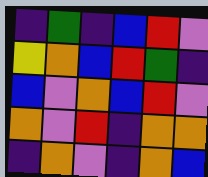[["indigo", "green", "indigo", "blue", "red", "violet"], ["yellow", "orange", "blue", "red", "green", "indigo"], ["blue", "violet", "orange", "blue", "red", "violet"], ["orange", "violet", "red", "indigo", "orange", "orange"], ["indigo", "orange", "violet", "indigo", "orange", "blue"]]